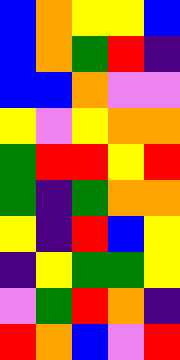[["blue", "orange", "yellow", "yellow", "blue"], ["blue", "orange", "green", "red", "indigo"], ["blue", "blue", "orange", "violet", "violet"], ["yellow", "violet", "yellow", "orange", "orange"], ["green", "red", "red", "yellow", "red"], ["green", "indigo", "green", "orange", "orange"], ["yellow", "indigo", "red", "blue", "yellow"], ["indigo", "yellow", "green", "green", "yellow"], ["violet", "green", "red", "orange", "indigo"], ["red", "orange", "blue", "violet", "red"]]